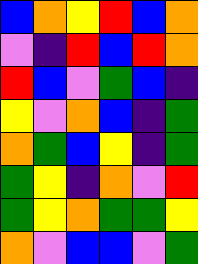[["blue", "orange", "yellow", "red", "blue", "orange"], ["violet", "indigo", "red", "blue", "red", "orange"], ["red", "blue", "violet", "green", "blue", "indigo"], ["yellow", "violet", "orange", "blue", "indigo", "green"], ["orange", "green", "blue", "yellow", "indigo", "green"], ["green", "yellow", "indigo", "orange", "violet", "red"], ["green", "yellow", "orange", "green", "green", "yellow"], ["orange", "violet", "blue", "blue", "violet", "green"]]